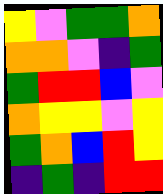[["yellow", "violet", "green", "green", "orange"], ["orange", "orange", "violet", "indigo", "green"], ["green", "red", "red", "blue", "violet"], ["orange", "yellow", "yellow", "violet", "yellow"], ["green", "orange", "blue", "red", "yellow"], ["indigo", "green", "indigo", "red", "red"]]